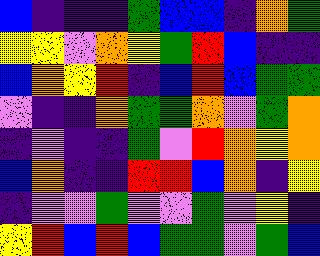[["blue", "indigo", "indigo", "indigo", "green", "blue", "blue", "indigo", "orange", "green"], ["yellow", "yellow", "violet", "orange", "yellow", "green", "red", "blue", "indigo", "indigo"], ["blue", "orange", "yellow", "red", "indigo", "blue", "red", "blue", "green", "green"], ["violet", "indigo", "indigo", "orange", "green", "green", "orange", "violet", "green", "orange"], ["indigo", "violet", "indigo", "indigo", "green", "violet", "red", "orange", "yellow", "orange"], ["blue", "orange", "indigo", "indigo", "red", "red", "blue", "orange", "indigo", "yellow"], ["indigo", "violet", "violet", "green", "violet", "violet", "green", "violet", "yellow", "indigo"], ["yellow", "red", "blue", "red", "blue", "green", "green", "violet", "green", "blue"]]